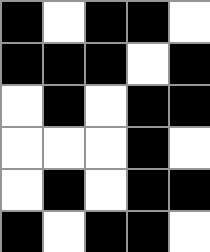[["black", "white", "black", "black", "white"], ["black", "black", "black", "white", "black"], ["white", "black", "white", "black", "black"], ["white", "white", "white", "black", "white"], ["white", "black", "white", "black", "black"], ["black", "white", "black", "black", "white"]]